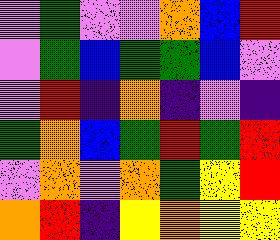[["violet", "green", "violet", "violet", "orange", "blue", "red"], ["violet", "green", "blue", "green", "green", "blue", "violet"], ["violet", "red", "indigo", "orange", "indigo", "violet", "indigo"], ["green", "orange", "blue", "green", "red", "green", "red"], ["violet", "orange", "violet", "orange", "green", "yellow", "red"], ["orange", "red", "indigo", "yellow", "orange", "yellow", "yellow"]]